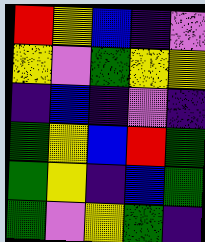[["red", "yellow", "blue", "indigo", "violet"], ["yellow", "violet", "green", "yellow", "yellow"], ["indigo", "blue", "indigo", "violet", "indigo"], ["green", "yellow", "blue", "red", "green"], ["green", "yellow", "indigo", "blue", "green"], ["green", "violet", "yellow", "green", "indigo"]]